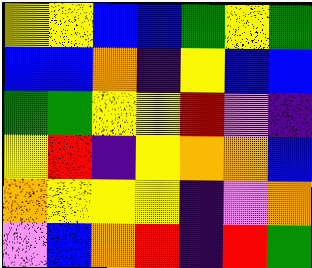[["yellow", "yellow", "blue", "blue", "green", "yellow", "green"], ["blue", "blue", "orange", "indigo", "yellow", "blue", "blue"], ["green", "green", "yellow", "yellow", "red", "violet", "indigo"], ["yellow", "red", "indigo", "yellow", "orange", "orange", "blue"], ["orange", "yellow", "yellow", "yellow", "indigo", "violet", "orange"], ["violet", "blue", "orange", "red", "indigo", "red", "green"]]